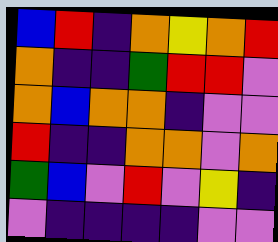[["blue", "red", "indigo", "orange", "yellow", "orange", "red"], ["orange", "indigo", "indigo", "green", "red", "red", "violet"], ["orange", "blue", "orange", "orange", "indigo", "violet", "violet"], ["red", "indigo", "indigo", "orange", "orange", "violet", "orange"], ["green", "blue", "violet", "red", "violet", "yellow", "indigo"], ["violet", "indigo", "indigo", "indigo", "indigo", "violet", "violet"]]